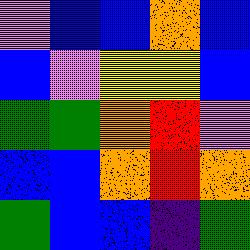[["violet", "blue", "blue", "orange", "blue"], ["blue", "violet", "yellow", "yellow", "blue"], ["green", "green", "orange", "red", "violet"], ["blue", "blue", "orange", "red", "orange"], ["green", "blue", "blue", "indigo", "green"]]